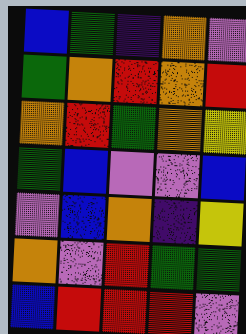[["blue", "green", "indigo", "orange", "violet"], ["green", "orange", "red", "orange", "red"], ["orange", "red", "green", "orange", "yellow"], ["green", "blue", "violet", "violet", "blue"], ["violet", "blue", "orange", "indigo", "yellow"], ["orange", "violet", "red", "green", "green"], ["blue", "red", "red", "red", "violet"]]